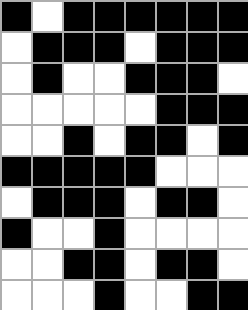[["black", "white", "black", "black", "black", "black", "black", "black"], ["white", "black", "black", "black", "white", "black", "black", "black"], ["white", "black", "white", "white", "black", "black", "black", "white"], ["white", "white", "white", "white", "white", "black", "black", "black"], ["white", "white", "black", "white", "black", "black", "white", "black"], ["black", "black", "black", "black", "black", "white", "white", "white"], ["white", "black", "black", "black", "white", "black", "black", "white"], ["black", "white", "white", "black", "white", "white", "white", "white"], ["white", "white", "black", "black", "white", "black", "black", "white"], ["white", "white", "white", "black", "white", "white", "black", "black"]]